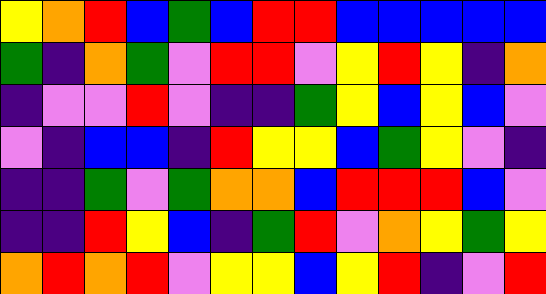[["yellow", "orange", "red", "blue", "green", "blue", "red", "red", "blue", "blue", "blue", "blue", "blue"], ["green", "indigo", "orange", "green", "violet", "red", "red", "violet", "yellow", "red", "yellow", "indigo", "orange"], ["indigo", "violet", "violet", "red", "violet", "indigo", "indigo", "green", "yellow", "blue", "yellow", "blue", "violet"], ["violet", "indigo", "blue", "blue", "indigo", "red", "yellow", "yellow", "blue", "green", "yellow", "violet", "indigo"], ["indigo", "indigo", "green", "violet", "green", "orange", "orange", "blue", "red", "red", "red", "blue", "violet"], ["indigo", "indigo", "red", "yellow", "blue", "indigo", "green", "red", "violet", "orange", "yellow", "green", "yellow"], ["orange", "red", "orange", "red", "violet", "yellow", "yellow", "blue", "yellow", "red", "indigo", "violet", "red"]]